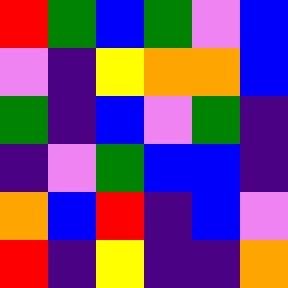[["red", "green", "blue", "green", "violet", "blue"], ["violet", "indigo", "yellow", "orange", "orange", "blue"], ["green", "indigo", "blue", "violet", "green", "indigo"], ["indigo", "violet", "green", "blue", "blue", "indigo"], ["orange", "blue", "red", "indigo", "blue", "violet"], ["red", "indigo", "yellow", "indigo", "indigo", "orange"]]